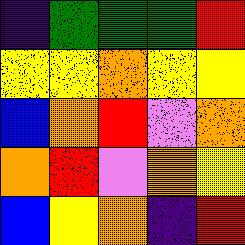[["indigo", "green", "green", "green", "red"], ["yellow", "yellow", "orange", "yellow", "yellow"], ["blue", "orange", "red", "violet", "orange"], ["orange", "red", "violet", "orange", "yellow"], ["blue", "yellow", "orange", "indigo", "red"]]